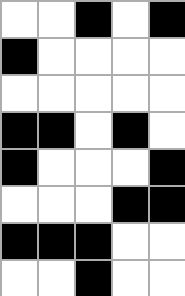[["white", "white", "black", "white", "black"], ["black", "white", "white", "white", "white"], ["white", "white", "white", "white", "white"], ["black", "black", "white", "black", "white"], ["black", "white", "white", "white", "black"], ["white", "white", "white", "black", "black"], ["black", "black", "black", "white", "white"], ["white", "white", "black", "white", "white"]]